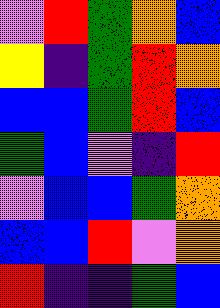[["violet", "red", "green", "orange", "blue"], ["yellow", "indigo", "green", "red", "orange"], ["blue", "blue", "green", "red", "blue"], ["green", "blue", "violet", "indigo", "red"], ["violet", "blue", "blue", "green", "orange"], ["blue", "blue", "red", "violet", "orange"], ["red", "indigo", "indigo", "green", "blue"]]